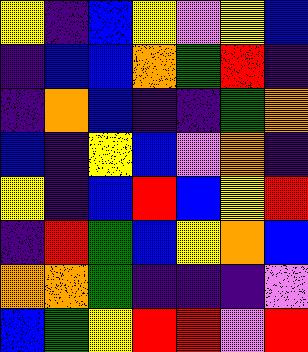[["yellow", "indigo", "blue", "yellow", "violet", "yellow", "blue"], ["indigo", "blue", "blue", "orange", "green", "red", "indigo"], ["indigo", "orange", "blue", "indigo", "indigo", "green", "orange"], ["blue", "indigo", "yellow", "blue", "violet", "orange", "indigo"], ["yellow", "indigo", "blue", "red", "blue", "yellow", "red"], ["indigo", "red", "green", "blue", "yellow", "orange", "blue"], ["orange", "orange", "green", "indigo", "indigo", "indigo", "violet"], ["blue", "green", "yellow", "red", "red", "violet", "red"]]